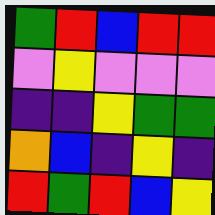[["green", "red", "blue", "red", "red"], ["violet", "yellow", "violet", "violet", "violet"], ["indigo", "indigo", "yellow", "green", "green"], ["orange", "blue", "indigo", "yellow", "indigo"], ["red", "green", "red", "blue", "yellow"]]